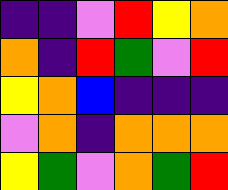[["indigo", "indigo", "violet", "red", "yellow", "orange"], ["orange", "indigo", "red", "green", "violet", "red"], ["yellow", "orange", "blue", "indigo", "indigo", "indigo"], ["violet", "orange", "indigo", "orange", "orange", "orange"], ["yellow", "green", "violet", "orange", "green", "red"]]